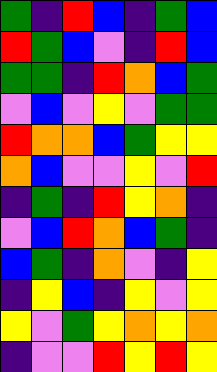[["green", "indigo", "red", "blue", "indigo", "green", "blue"], ["red", "green", "blue", "violet", "indigo", "red", "blue"], ["green", "green", "indigo", "red", "orange", "blue", "green"], ["violet", "blue", "violet", "yellow", "violet", "green", "green"], ["red", "orange", "orange", "blue", "green", "yellow", "yellow"], ["orange", "blue", "violet", "violet", "yellow", "violet", "red"], ["indigo", "green", "indigo", "red", "yellow", "orange", "indigo"], ["violet", "blue", "red", "orange", "blue", "green", "indigo"], ["blue", "green", "indigo", "orange", "violet", "indigo", "yellow"], ["indigo", "yellow", "blue", "indigo", "yellow", "violet", "yellow"], ["yellow", "violet", "green", "yellow", "orange", "yellow", "orange"], ["indigo", "violet", "violet", "red", "yellow", "red", "yellow"]]